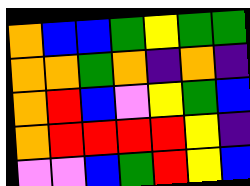[["orange", "blue", "blue", "green", "yellow", "green", "green"], ["orange", "orange", "green", "orange", "indigo", "orange", "indigo"], ["orange", "red", "blue", "violet", "yellow", "green", "blue"], ["orange", "red", "red", "red", "red", "yellow", "indigo"], ["violet", "violet", "blue", "green", "red", "yellow", "blue"]]